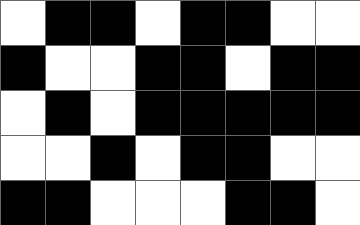[["white", "black", "black", "white", "black", "black", "white", "white"], ["black", "white", "white", "black", "black", "white", "black", "black"], ["white", "black", "white", "black", "black", "black", "black", "black"], ["white", "white", "black", "white", "black", "black", "white", "white"], ["black", "black", "white", "white", "white", "black", "black", "white"]]